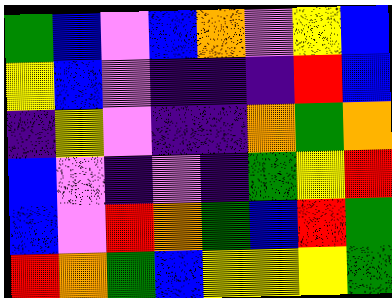[["green", "blue", "violet", "blue", "orange", "violet", "yellow", "blue"], ["yellow", "blue", "violet", "indigo", "indigo", "indigo", "red", "blue"], ["indigo", "yellow", "violet", "indigo", "indigo", "orange", "green", "orange"], ["blue", "violet", "indigo", "violet", "indigo", "green", "yellow", "red"], ["blue", "violet", "red", "orange", "green", "blue", "red", "green"], ["red", "orange", "green", "blue", "yellow", "yellow", "yellow", "green"]]